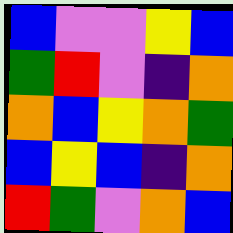[["blue", "violet", "violet", "yellow", "blue"], ["green", "red", "violet", "indigo", "orange"], ["orange", "blue", "yellow", "orange", "green"], ["blue", "yellow", "blue", "indigo", "orange"], ["red", "green", "violet", "orange", "blue"]]